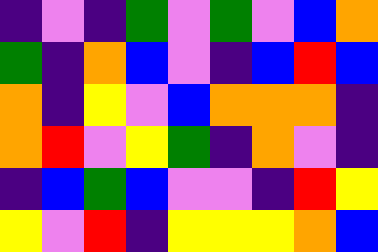[["indigo", "violet", "indigo", "green", "violet", "green", "violet", "blue", "orange"], ["green", "indigo", "orange", "blue", "violet", "indigo", "blue", "red", "blue"], ["orange", "indigo", "yellow", "violet", "blue", "orange", "orange", "orange", "indigo"], ["orange", "red", "violet", "yellow", "green", "indigo", "orange", "violet", "indigo"], ["indigo", "blue", "green", "blue", "violet", "violet", "indigo", "red", "yellow"], ["yellow", "violet", "red", "indigo", "yellow", "yellow", "yellow", "orange", "blue"]]